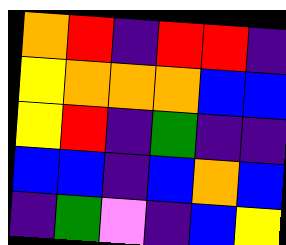[["orange", "red", "indigo", "red", "red", "indigo"], ["yellow", "orange", "orange", "orange", "blue", "blue"], ["yellow", "red", "indigo", "green", "indigo", "indigo"], ["blue", "blue", "indigo", "blue", "orange", "blue"], ["indigo", "green", "violet", "indigo", "blue", "yellow"]]